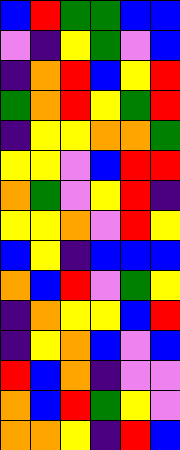[["blue", "red", "green", "green", "blue", "blue"], ["violet", "indigo", "yellow", "green", "violet", "blue"], ["indigo", "orange", "red", "blue", "yellow", "red"], ["green", "orange", "red", "yellow", "green", "red"], ["indigo", "yellow", "yellow", "orange", "orange", "green"], ["yellow", "yellow", "violet", "blue", "red", "red"], ["orange", "green", "violet", "yellow", "red", "indigo"], ["yellow", "yellow", "orange", "violet", "red", "yellow"], ["blue", "yellow", "indigo", "blue", "blue", "blue"], ["orange", "blue", "red", "violet", "green", "yellow"], ["indigo", "orange", "yellow", "yellow", "blue", "red"], ["indigo", "yellow", "orange", "blue", "violet", "blue"], ["red", "blue", "orange", "indigo", "violet", "violet"], ["orange", "blue", "red", "green", "yellow", "violet"], ["orange", "orange", "yellow", "indigo", "red", "blue"]]